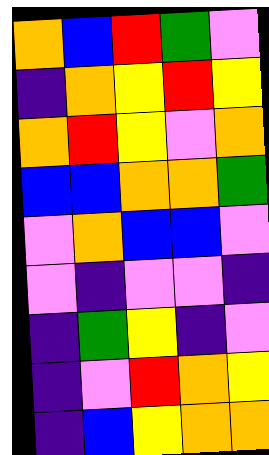[["orange", "blue", "red", "green", "violet"], ["indigo", "orange", "yellow", "red", "yellow"], ["orange", "red", "yellow", "violet", "orange"], ["blue", "blue", "orange", "orange", "green"], ["violet", "orange", "blue", "blue", "violet"], ["violet", "indigo", "violet", "violet", "indigo"], ["indigo", "green", "yellow", "indigo", "violet"], ["indigo", "violet", "red", "orange", "yellow"], ["indigo", "blue", "yellow", "orange", "orange"]]